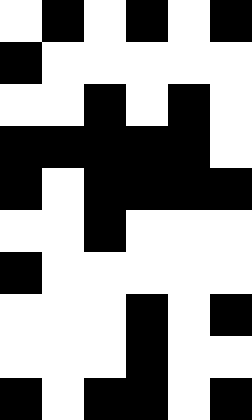[["white", "black", "white", "black", "white", "black"], ["black", "white", "white", "white", "white", "white"], ["white", "white", "black", "white", "black", "white"], ["black", "black", "black", "black", "black", "white"], ["black", "white", "black", "black", "black", "black"], ["white", "white", "black", "white", "white", "white"], ["black", "white", "white", "white", "white", "white"], ["white", "white", "white", "black", "white", "black"], ["white", "white", "white", "black", "white", "white"], ["black", "white", "black", "black", "white", "black"]]